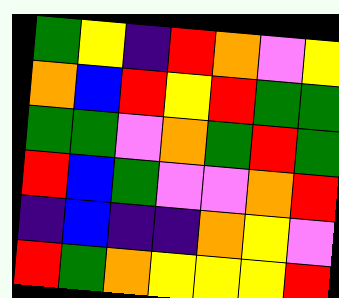[["green", "yellow", "indigo", "red", "orange", "violet", "yellow"], ["orange", "blue", "red", "yellow", "red", "green", "green"], ["green", "green", "violet", "orange", "green", "red", "green"], ["red", "blue", "green", "violet", "violet", "orange", "red"], ["indigo", "blue", "indigo", "indigo", "orange", "yellow", "violet"], ["red", "green", "orange", "yellow", "yellow", "yellow", "red"]]